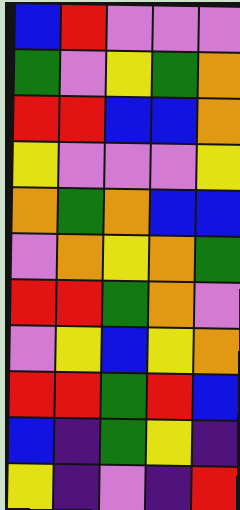[["blue", "red", "violet", "violet", "violet"], ["green", "violet", "yellow", "green", "orange"], ["red", "red", "blue", "blue", "orange"], ["yellow", "violet", "violet", "violet", "yellow"], ["orange", "green", "orange", "blue", "blue"], ["violet", "orange", "yellow", "orange", "green"], ["red", "red", "green", "orange", "violet"], ["violet", "yellow", "blue", "yellow", "orange"], ["red", "red", "green", "red", "blue"], ["blue", "indigo", "green", "yellow", "indigo"], ["yellow", "indigo", "violet", "indigo", "red"]]